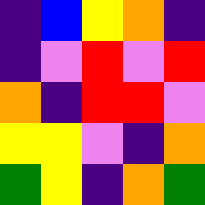[["indigo", "blue", "yellow", "orange", "indigo"], ["indigo", "violet", "red", "violet", "red"], ["orange", "indigo", "red", "red", "violet"], ["yellow", "yellow", "violet", "indigo", "orange"], ["green", "yellow", "indigo", "orange", "green"]]